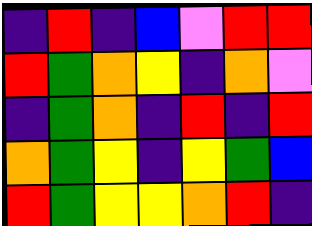[["indigo", "red", "indigo", "blue", "violet", "red", "red"], ["red", "green", "orange", "yellow", "indigo", "orange", "violet"], ["indigo", "green", "orange", "indigo", "red", "indigo", "red"], ["orange", "green", "yellow", "indigo", "yellow", "green", "blue"], ["red", "green", "yellow", "yellow", "orange", "red", "indigo"]]